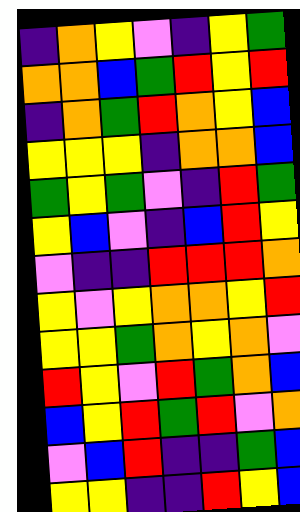[["indigo", "orange", "yellow", "violet", "indigo", "yellow", "green"], ["orange", "orange", "blue", "green", "red", "yellow", "red"], ["indigo", "orange", "green", "red", "orange", "yellow", "blue"], ["yellow", "yellow", "yellow", "indigo", "orange", "orange", "blue"], ["green", "yellow", "green", "violet", "indigo", "red", "green"], ["yellow", "blue", "violet", "indigo", "blue", "red", "yellow"], ["violet", "indigo", "indigo", "red", "red", "red", "orange"], ["yellow", "violet", "yellow", "orange", "orange", "yellow", "red"], ["yellow", "yellow", "green", "orange", "yellow", "orange", "violet"], ["red", "yellow", "violet", "red", "green", "orange", "blue"], ["blue", "yellow", "red", "green", "red", "violet", "orange"], ["violet", "blue", "red", "indigo", "indigo", "green", "blue"], ["yellow", "yellow", "indigo", "indigo", "red", "yellow", "blue"]]